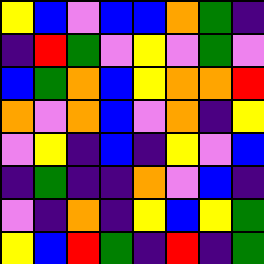[["yellow", "blue", "violet", "blue", "blue", "orange", "green", "indigo"], ["indigo", "red", "green", "violet", "yellow", "violet", "green", "violet"], ["blue", "green", "orange", "blue", "yellow", "orange", "orange", "red"], ["orange", "violet", "orange", "blue", "violet", "orange", "indigo", "yellow"], ["violet", "yellow", "indigo", "blue", "indigo", "yellow", "violet", "blue"], ["indigo", "green", "indigo", "indigo", "orange", "violet", "blue", "indigo"], ["violet", "indigo", "orange", "indigo", "yellow", "blue", "yellow", "green"], ["yellow", "blue", "red", "green", "indigo", "red", "indigo", "green"]]